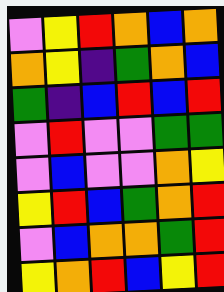[["violet", "yellow", "red", "orange", "blue", "orange"], ["orange", "yellow", "indigo", "green", "orange", "blue"], ["green", "indigo", "blue", "red", "blue", "red"], ["violet", "red", "violet", "violet", "green", "green"], ["violet", "blue", "violet", "violet", "orange", "yellow"], ["yellow", "red", "blue", "green", "orange", "red"], ["violet", "blue", "orange", "orange", "green", "red"], ["yellow", "orange", "red", "blue", "yellow", "red"]]